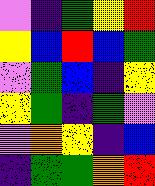[["violet", "indigo", "green", "yellow", "red"], ["yellow", "blue", "red", "blue", "green"], ["violet", "green", "blue", "indigo", "yellow"], ["yellow", "green", "indigo", "green", "violet"], ["violet", "orange", "yellow", "indigo", "blue"], ["indigo", "green", "green", "orange", "red"]]